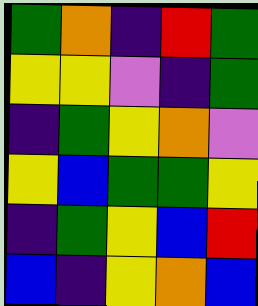[["green", "orange", "indigo", "red", "green"], ["yellow", "yellow", "violet", "indigo", "green"], ["indigo", "green", "yellow", "orange", "violet"], ["yellow", "blue", "green", "green", "yellow"], ["indigo", "green", "yellow", "blue", "red"], ["blue", "indigo", "yellow", "orange", "blue"]]